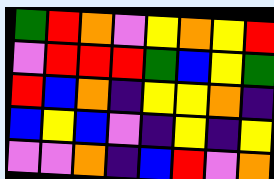[["green", "red", "orange", "violet", "yellow", "orange", "yellow", "red"], ["violet", "red", "red", "red", "green", "blue", "yellow", "green"], ["red", "blue", "orange", "indigo", "yellow", "yellow", "orange", "indigo"], ["blue", "yellow", "blue", "violet", "indigo", "yellow", "indigo", "yellow"], ["violet", "violet", "orange", "indigo", "blue", "red", "violet", "orange"]]